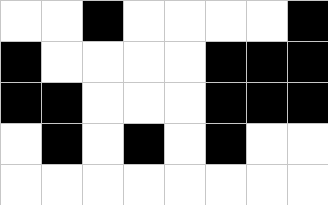[["white", "white", "black", "white", "white", "white", "white", "black"], ["black", "white", "white", "white", "white", "black", "black", "black"], ["black", "black", "white", "white", "white", "black", "black", "black"], ["white", "black", "white", "black", "white", "black", "white", "white"], ["white", "white", "white", "white", "white", "white", "white", "white"]]